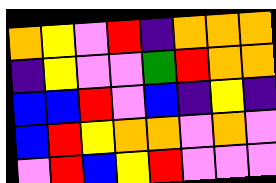[["orange", "yellow", "violet", "red", "indigo", "orange", "orange", "orange"], ["indigo", "yellow", "violet", "violet", "green", "red", "orange", "orange"], ["blue", "blue", "red", "violet", "blue", "indigo", "yellow", "indigo"], ["blue", "red", "yellow", "orange", "orange", "violet", "orange", "violet"], ["violet", "red", "blue", "yellow", "red", "violet", "violet", "violet"]]